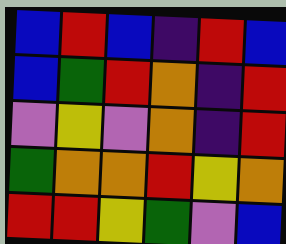[["blue", "red", "blue", "indigo", "red", "blue"], ["blue", "green", "red", "orange", "indigo", "red"], ["violet", "yellow", "violet", "orange", "indigo", "red"], ["green", "orange", "orange", "red", "yellow", "orange"], ["red", "red", "yellow", "green", "violet", "blue"]]